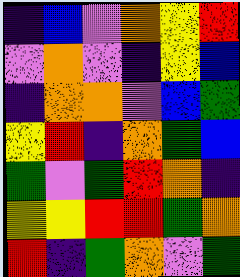[["indigo", "blue", "violet", "orange", "yellow", "red"], ["violet", "orange", "violet", "indigo", "yellow", "blue"], ["indigo", "orange", "orange", "violet", "blue", "green"], ["yellow", "red", "indigo", "orange", "green", "blue"], ["green", "violet", "green", "red", "orange", "indigo"], ["yellow", "yellow", "red", "red", "green", "orange"], ["red", "indigo", "green", "orange", "violet", "green"]]